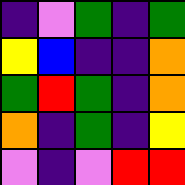[["indigo", "violet", "green", "indigo", "green"], ["yellow", "blue", "indigo", "indigo", "orange"], ["green", "red", "green", "indigo", "orange"], ["orange", "indigo", "green", "indigo", "yellow"], ["violet", "indigo", "violet", "red", "red"]]